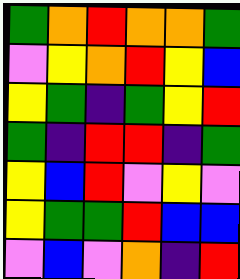[["green", "orange", "red", "orange", "orange", "green"], ["violet", "yellow", "orange", "red", "yellow", "blue"], ["yellow", "green", "indigo", "green", "yellow", "red"], ["green", "indigo", "red", "red", "indigo", "green"], ["yellow", "blue", "red", "violet", "yellow", "violet"], ["yellow", "green", "green", "red", "blue", "blue"], ["violet", "blue", "violet", "orange", "indigo", "red"]]